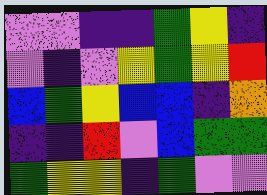[["violet", "violet", "indigo", "indigo", "green", "yellow", "indigo"], ["violet", "indigo", "violet", "yellow", "green", "yellow", "red"], ["blue", "green", "yellow", "blue", "blue", "indigo", "orange"], ["indigo", "indigo", "red", "violet", "blue", "green", "green"], ["green", "yellow", "yellow", "indigo", "green", "violet", "violet"]]